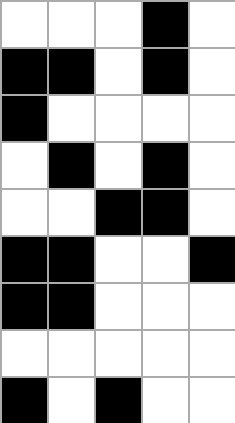[["white", "white", "white", "black", "white"], ["black", "black", "white", "black", "white"], ["black", "white", "white", "white", "white"], ["white", "black", "white", "black", "white"], ["white", "white", "black", "black", "white"], ["black", "black", "white", "white", "black"], ["black", "black", "white", "white", "white"], ["white", "white", "white", "white", "white"], ["black", "white", "black", "white", "white"]]